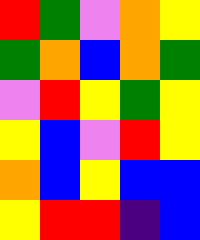[["red", "green", "violet", "orange", "yellow"], ["green", "orange", "blue", "orange", "green"], ["violet", "red", "yellow", "green", "yellow"], ["yellow", "blue", "violet", "red", "yellow"], ["orange", "blue", "yellow", "blue", "blue"], ["yellow", "red", "red", "indigo", "blue"]]